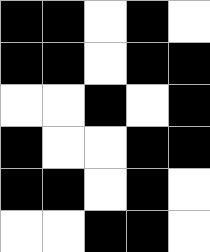[["black", "black", "white", "black", "white"], ["black", "black", "white", "black", "black"], ["white", "white", "black", "white", "black"], ["black", "white", "white", "black", "black"], ["black", "black", "white", "black", "white"], ["white", "white", "black", "black", "white"]]